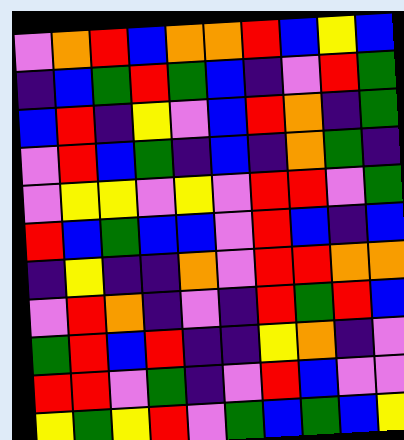[["violet", "orange", "red", "blue", "orange", "orange", "red", "blue", "yellow", "blue"], ["indigo", "blue", "green", "red", "green", "blue", "indigo", "violet", "red", "green"], ["blue", "red", "indigo", "yellow", "violet", "blue", "red", "orange", "indigo", "green"], ["violet", "red", "blue", "green", "indigo", "blue", "indigo", "orange", "green", "indigo"], ["violet", "yellow", "yellow", "violet", "yellow", "violet", "red", "red", "violet", "green"], ["red", "blue", "green", "blue", "blue", "violet", "red", "blue", "indigo", "blue"], ["indigo", "yellow", "indigo", "indigo", "orange", "violet", "red", "red", "orange", "orange"], ["violet", "red", "orange", "indigo", "violet", "indigo", "red", "green", "red", "blue"], ["green", "red", "blue", "red", "indigo", "indigo", "yellow", "orange", "indigo", "violet"], ["red", "red", "violet", "green", "indigo", "violet", "red", "blue", "violet", "violet"], ["yellow", "green", "yellow", "red", "violet", "green", "blue", "green", "blue", "yellow"]]